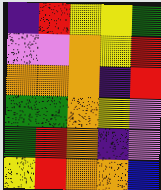[["indigo", "red", "yellow", "yellow", "green"], ["violet", "violet", "orange", "yellow", "red"], ["orange", "orange", "orange", "indigo", "red"], ["green", "green", "orange", "yellow", "violet"], ["green", "red", "orange", "indigo", "violet"], ["yellow", "red", "orange", "orange", "blue"]]